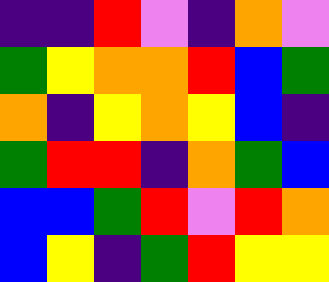[["indigo", "indigo", "red", "violet", "indigo", "orange", "violet"], ["green", "yellow", "orange", "orange", "red", "blue", "green"], ["orange", "indigo", "yellow", "orange", "yellow", "blue", "indigo"], ["green", "red", "red", "indigo", "orange", "green", "blue"], ["blue", "blue", "green", "red", "violet", "red", "orange"], ["blue", "yellow", "indigo", "green", "red", "yellow", "yellow"]]